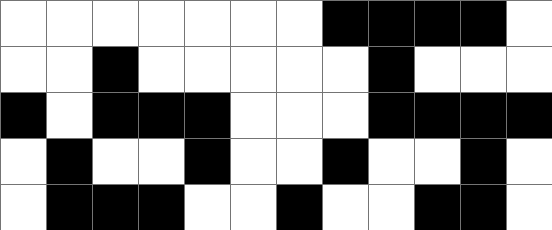[["white", "white", "white", "white", "white", "white", "white", "black", "black", "black", "black", "white"], ["white", "white", "black", "white", "white", "white", "white", "white", "black", "white", "white", "white"], ["black", "white", "black", "black", "black", "white", "white", "white", "black", "black", "black", "black"], ["white", "black", "white", "white", "black", "white", "white", "black", "white", "white", "black", "white"], ["white", "black", "black", "black", "white", "white", "black", "white", "white", "black", "black", "white"]]